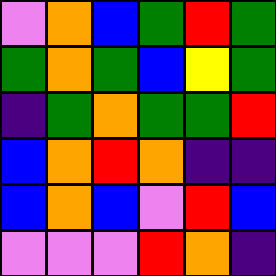[["violet", "orange", "blue", "green", "red", "green"], ["green", "orange", "green", "blue", "yellow", "green"], ["indigo", "green", "orange", "green", "green", "red"], ["blue", "orange", "red", "orange", "indigo", "indigo"], ["blue", "orange", "blue", "violet", "red", "blue"], ["violet", "violet", "violet", "red", "orange", "indigo"]]